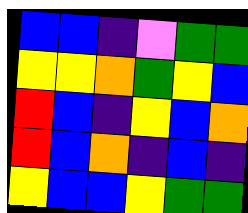[["blue", "blue", "indigo", "violet", "green", "green"], ["yellow", "yellow", "orange", "green", "yellow", "blue"], ["red", "blue", "indigo", "yellow", "blue", "orange"], ["red", "blue", "orange", "indigo", "blue", "indigo"], ["yellow", "blue", "blue", "yellow", "green", "green"]]